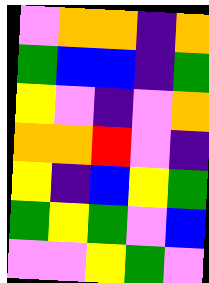[["violet", "orange", "orange", "indigo", "orange"], ["green", "blue", "blue", "indigo", "green"], ["yellow", "violet", "indigo", "violet", "orange"], ["orange", "orange", "red", "violet", "indigo"], ["yellow", "indigo", "blue", "yellow", "green"], ["green", "yellow", "green", "violet", "blue"], ["violet", "violet", "yellow", "green", "violet"]]